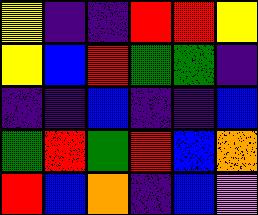[["yellow", "indigo", "indigo", "red", "red", "yellow"], ["yellow", "blue", "red", "green", "green", "indigo"], ["indigo", "indigo", "blue", "indigo", "indigo", "blue"], ["green", "red", "green", "red", "blue", "orange"], ["red", "blue", "orange", "indigo", "blue", "violet"]]